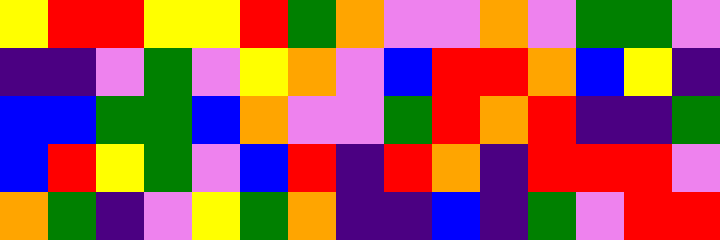[["yellow", "red", "red", "yellow", "yellow", "red", "green", "orange", "violet", "violet", "orange", "violet", "green", "green", "violet"], ["indigo", "indigo", "violet", "green", "violet", "yellow", "orange", "violet", "blue", "red", "red", "orange", "blue", "yellow", "indigo"], ["blue", "blue", "green", "green", "blue", "orange", "violet", "violet", "green", "red", "orange", "red", "indigo", "indigo", "green"], ["blue", "red", "yellow", "green", "violet", "blue", "red", "indigo", "red", "orange", "indigo", "red", "red", "red", "violet"], ["orange", "green", "indigo", "violet", "yellow", "green", "orange", "indigo", "indigo", "blue", "indigo", "green", "violet", "red", "red"]]